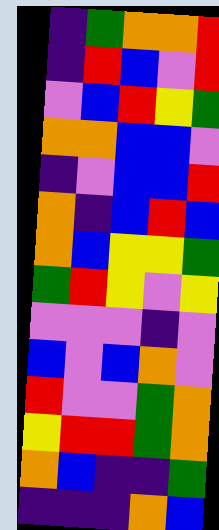[["indigo", "green", "orange", "orange", "red"], ["indigo", "red", "blue", "violet", "red"], ["violet", "blue", "red", "yellow", "green"], ["orange", "orange", "blue", "blue", "violet"], ["indigo", "violet", "blue", "blue", "red"], ["orange", "indigo", "blue", "red", "blue"], ["orange", "blue", "yellow", "yellow", "green"], ["green", "red", "yellow", "violet", "yellow"], ["violet", "violet", "violet", "indigo", "violet"], ["blue", "violet", "blue", "orange", "violet"], ["red", "violet", "violet", "green", "orange"], ["yellow", "red", "red", "green", "orange"], ["orange", "blue", "indigo", "indigo", "green"], ["indigo", "indigo", "indigo", "orange", "blue"]]